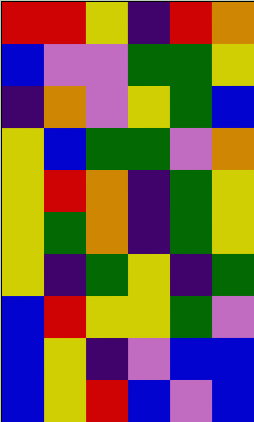[["red", "red", "yellow", "indigo", "red", "orange"], ["blue", "violet", "violet", "green", "green", "yellow"], ["indigo", "orange", "violet", "yellow", "green", "blue"], ["yellow", "blue", "green", "green", "violet", "orange"], ["yellow", "red", "orange", "indigo", "green", "yellow"], ["yellow", "green", "orange", "indigo", "green", "yellow"], ["yellow", "indigo", "green", "yellow", "indigo", "green"], ["blue", "red", "yellow", "yellow", "green", "violet"], ["blue", "yellow", "indigo", "violet", "blue", "blue"], ["blue", "yellow", "red", "blue", "violet", "blue"]]